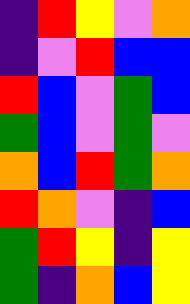[["indigo", "red", "yellow", "violet", "orange"], ["indigo", "violet", "red", "blue", "blue"], ["red", "blue", "violet", "green", "blue"], ["green", "blue", "violet", "green", "violet"], ["orange", "blue", "red", "green", "orange"], ["red", "orange", "violet", "indigo", "blue"], ["green", "red", "yellow", "indigo", "yellow"], ["green", "indigo", "orange", "blue", "yellow"]]